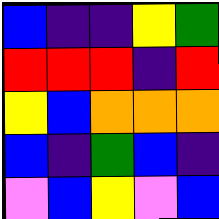[["blue", "indigo", "indigo", "yellow", "green"], ["red", "red", "red", "indigo", "red"], ["yellow", "blue", "orange", "orange", "orange"], ["blue", "indigo", "green", "blue", "indigo"], ["violet", "blue", "yellow", "violet", "blue"]]